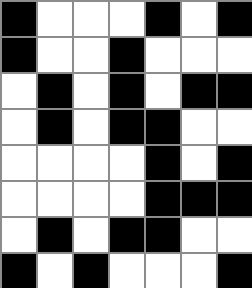[["black", "white", "white", "white", "black", "white", "black"], ["black", "white", "white", "black", "white", "white", "white"], ["white", "black", "white", "black", "white", "black", "black"], ["white", "black", "white", "black", "black", "white", "white"], ["white", "white", "white", "white", "black", "white", "black"], ["white", "white", "white", "white", "black", "black", "black"], ["white", "black", "white", "black", "black", "white", "white"], ["black", "white", "black", "white", "white", "white", "black"]]